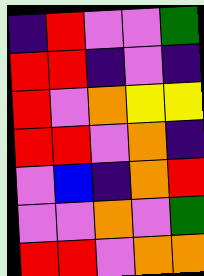[["indigo", "red", "violet", "violet", "green"], ["red", "red", "indigo", "violet", "indigo"], ["red", "violet", "orange", "yellow", "yellow"], ["red", "red", "violet", "orange", "indigo"], ["violet", "blue", "indigo", "orange", "red"], ["violet", "violet", "orange", "violet", "green"], ["red", "red", "violet", "orange", "orange"]]